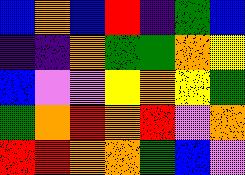[["blue", "orange", "blue", "red", "indigo", "green", "blue"], ["indigo", "indigo", "orange", "green", "green", "orange", "yellow"], ["blue", "violet", "violet", "yellow", "orange", "yellow", "green"], ["green", "orange", "red", "orange", "red", "violet", "orange"], ["red", "red", "orange", "orange", "green", "blue", "violet"]]